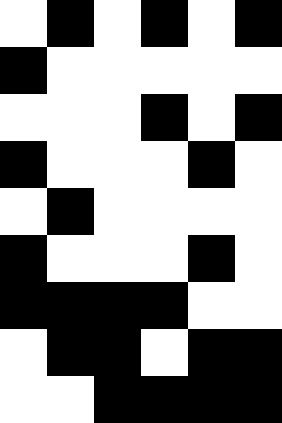[["white", "black", "white", "black", "white", "black"], ["black", "white", "white", "white", "white", "white"], ["white", "white", "white", "black", "white", "black"], ["black", "white", "white", "white", "black", "white"], ["white", "black", "white", "white", "white", "white"], ["black", "white", "white", "white", "black", "white"], ["black", "black", "black", "black", "white", "white"], ["white", "black", "black", "white", "black", "black"], ["white", "white", "black", "black", "black", "black"]]